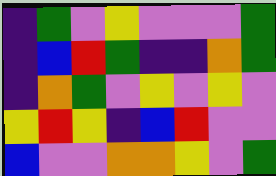[["indigo", "green", "violet", "yellow", "violet", "violet", "violet", "green"], ["indigo", "blue", "red", "green", "indigo", "indigo", "orange", "green"], ["indigo", "orange", "green", "violet", "yellow", "violet", "yellow", "violet"], ["yellow", "red", "yellow", "indigo", "blue", "red", "violet", "violet"], ["blue", "violet", "violet", "orange", "orange", "yellow", "violet", "green"]]